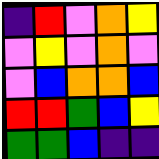[["indigo", "red", "violet", "orange", "yellow"], ["violet", "yellow", "violet", "orange", "violet"], ["violet", "blue", "orange", "orange", "blue"], ["red", "red", "green", "blue", "yellow"], ["green", "green", "blue", "indigo", "indigo"]]